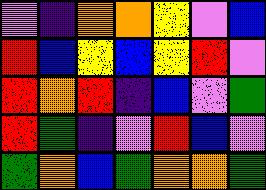[["violet", "indigo", "orange", "orange", "yellow", "violet", "blue"], ["red", "blue", "yellow", "blue", "yellow", "red", "violet"], ["red", "orange", "red", "indigo", "blue", "violet", "green"], ["red", "green", "indigo", "violet", "red", "blue", "violet"], ["green", "orange", "blue", "green", "orange", "orange", "green"]]